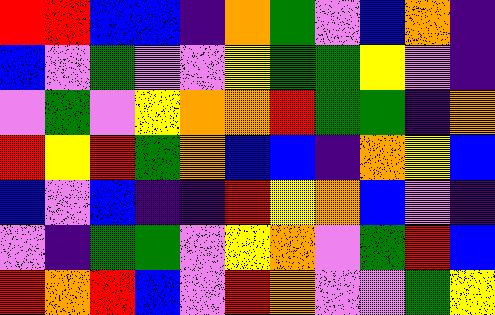[["red", "red", "blue", "blue", "indigo", "orange", "green", "violet", "blue", "orange", "indigo"], ["blue", "violet", "green", "violet", "violet", "yellow", "green", "green", "yellow", "violet", "indigo"], ["violet", "green", "violet", "yellow", "orange", "orange", "red", "green", "green", "indigo", "orange"], ["red", "yellow", "red", "green", "orange", "blue", "blue", "indigo", "orange", "yellow", "blue"], ["blue", "violet", "blue", "indigo", "indigo", "red", "yellow", "orange", "blue", "violet", "indigo"], ["violet", "indigo", "green", "green", "violet", "yellow", "orange", "violet", "green", "red", "blue"], ["red", "orange", "red", "blue", "violet", "red", "orange", "violet", "violet", "green", "yellow"]]